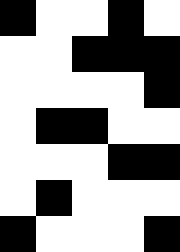[["black", "white", "white", "black", "white"], ["white", "white", "black", "black", "black"], ["white", "white", "white", "white", "black"], ["white", "black", "black", "white", "white"], ["white", "white", "white", "black", "black"], ["white", "black", "white", "white", "white"], ["black", "white", "white", "white", "black"]]